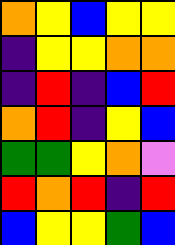[["orange", "yellow", "blue", "yellow", "yellow"], ["indigo", "yellow", "yellow", "orange", "orange"], ["indigo", "red", "indigo", "blue", "red"], ["orange", "red", "indigo", "yellow", "blue"], ["green", "green", "yellow", "orange", "violet"], ["red", "orange", "red", "indigo", "red"], ["blue", "yellow", "yellow", "green", "blue"]]